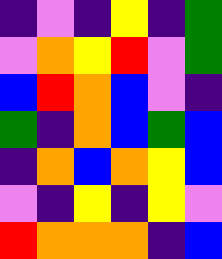[["indigo", "violet", "indigo", "yellow", "indigo", "green"], ["violet", "orange", "yellow", "red", "violet", "green"], ["blue", "red", "orange", "blue", "violet", "indigo"], ["green", "indigo", "orange", "blue", "green", "blue"], ["indigo", "orange", "blue", "orange", "yellow", "blue"], ["violet", "indigo", "yellow", "indigo", "yellow", "violet"], ["red", "orange", "orange", "orange", "indigo", "blue"]]